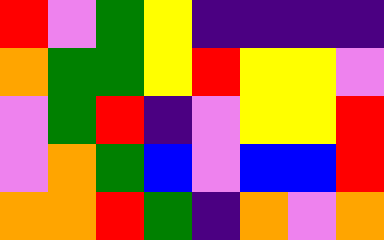[["red", "violet", "green", "yellow", "indigo", "indigo", "indigo", "indigo"], ["orange", "green", "green", "yellow", "red", "yellow", "yellow", "violet"], ["violet", "green", "red", "indigo", "violet", "yellow", "yellow", "red"], ["violet", "orange", "green", "blue", "violet", "blue", "blue", "red"], ["orange", "orange", "red", "green", "indigo", "orange", "violet", "orange"]]